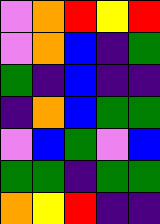[["violet", "orange", "red", "yellow", "red"], ["violet", "orange", "blue", "indigo", "green"], ["green", "indigo", "blue", "indigo", "indigo"], ["indigo", "orange", "blue", "green", "green"], ["violet", "blue", "green", "violet", "blue"], ["green", "green", "indigo", "green", "green"], ["orange", "yellow", "red", "indigo", "indigo"]]